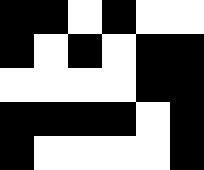[["black", "black", "white", "black", "white", "white"], ["black", "white", "black", "white", "black", "black"], ["white", "white", "white", "white", "black", "black"], ["black", "black", "black", "black", "white", "black"], ["black", "white", "white", "white", "white", "black"]]